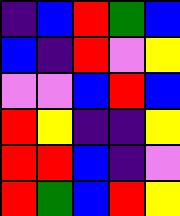[["indigo", "blue", "red", "green", "blue"], ["blue", "indigo", "red", "violet", "yellow"], ["violet", "violet", "blue", "red", "blue"], ["red", "yellow", "indigo", "indigo", "yellow"], ["red", "red", "blue", "indigo", "violet"], ["red", "green", "blue", "red", "yellow"]]